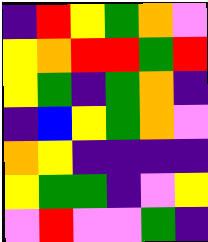[["indigo", "red", "yellow", "green", "orange", "violet"], ["yellow", "orange", "red", "red", "green", "red"], ["yellow", "green", "indigo", "green", "orange", "indigo"], ["indigo", "blue", "yellow", "green", "orange", "violet"], ["orange", "yellow", "indigo", "indigo", "indigo", "indigo"], ["yellow", "green", "green", "indigo", "violet", "yellow"], ["violet", "red", "violet", "violet", "green", "indigo"]]